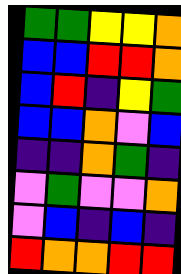[["green", "green", "yellow", "yellow", "orange"], ["blue", "blue", "red", "red", "orange"], ["blue", "red", "indigo", "yellow", "green"], ["blue", "blue", "orange", "violet", "blue"], ["indigo", "indigo", "orange", "green", "indigo"], ["violet", "green", "violet", "violet", "orange"], ["violet", "blue", "indigo", "blue", "indigo"], ["red", "orange", "orange", "red", "red"]]